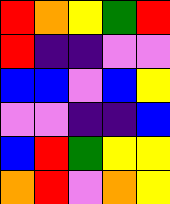[["red", "orange", "yellow", "green", "red"], ["red", "indigo", "indigo", "violet", "violet"], ["blue", "blue", "violet", "blue", "yellow"], ["violet", "violet", "indigo", "indigo", "blue"], ["blue", "red", "green", "yellow", "yellow"], ["orange", "red", "violet", "orange", "yellow"]]